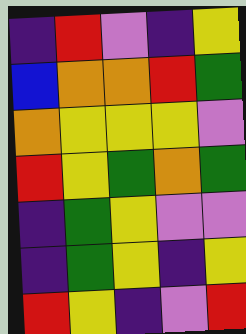[["indigo", "red", "violet", "indigo", "yellow"], ["blue", "orange", "orange", "red", "green"], ["orange", "yellow", "yellow", "yellow", "violet"], ["red", "yellow", "green", "orange", "green"], ["indigo", "green", "yellow", "violet", "violet"], ["indigo", "green", "yellow", "indigo", "yellow"], ["red", "yellow", "indigo", "violet", "red"]]